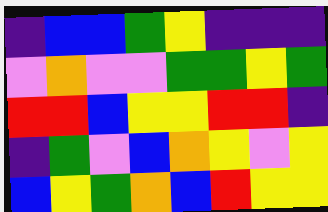[["indigo", "blue", "blue", "green", "yellow", "indigo", "indigo", "indigo"], ["violet", "orange", "violet", "violet", "green", "green", "yellow", "green"], ["red", "red", "blue", "yellow", "yellow", "red", "red", "indigo"], ["indigo", "green", "violet", "blue", "orange", "yellow", "violet", "yellow"], ["blue", "yellow", "green", "orange", "blue", "red", "yellow", "yellow"]]